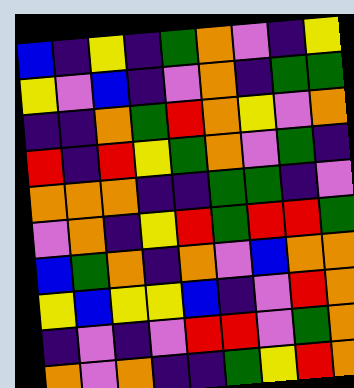[["blue", "indigo", "yellow", "indigo", "green", "orange", "violet", "indigo", "yellow"], ["yellow", "violet", "blue", "indigo", "violet", "orange", "indigo", "green", "green"], ["indigo", "indigo", "orange", "green", "red", "orange", "yellow", "violet", "orange"], ["red", "indigo", "red", "yellow", "green", "orange", "violet", "green", "indigo"], ["orange", "orange", "orange", "indigo", "indigo", "green", "green", "indigo", "violet"], ["violet", "orange", "indigo", "yellow", "red", "green", "red", "red", "green"], ["blue", "green", "orange", "indigo", "orange", "violet", "blue", "orange", "orange"], ["yellow", "blue", "yellow", "yellow", "blue", "indigo", "violet", "red", "orange"], ["indigo", "violet", "indigo", "violet", "red", "red", "violet", "green", "orange"], ["orange", "violet", "orange", "indigo", "indigo", "green", "yellow", "red", "orange"]]